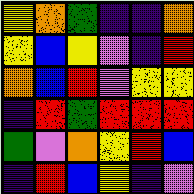[["yellow", "orange", "green", "indigo", "indigo", "orange"], ["yellow", "blue", "yellow", "violet", "indigo", "red"], ["orange", "blue", "red", "violet", "yellow", "yellow"], ["indigo", "red", "green", "red", "red", "red"], ["green", "violet", "orange", "yellow", "red", "blue"], ["indigo", "red", "blue", "yellow", "indigo", "violet"]]